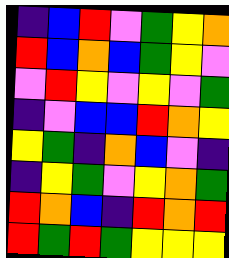[["indigo", "blue", "red", "violet", "green", "yellow", "orange"], ["red", "blue", "orange", "blue", "green", "yellow", "violet"], ["violet", "red", "yellow", "violet", "yellow", "violet", "green"], ["indigo", "violet", "blue", "blue", "red", "orange", "yellow"], ["yellow", "green", "indigo", "orange", "blue", "violet", "indigo"], ["indigo", "yellow", "green", "violet", "yellow", "orange", "green"], ["red", "orange", "blue", "indigo", "red", "orange", "red"], ["red", "green", "red", "green", "yellow", "yellow", "yellow"]]